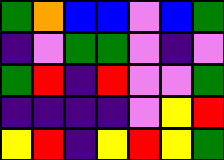[["green", "orange", "blue", "blue", "violet", "blue", "green"], ["indigo", "violet", "green", "green", "violet", "indigo", "violet"], ["green", "red", "indigo", "red", "violet", "violet", "green"], ["indigo", "indigo", "indigo", "indigo", "violet", "yellow", "red"], ["yellow", "red", "indigo", "yellow", "red", "yellow", "green"]]